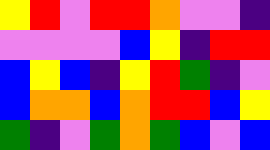[["yellow", "red", "violet", "red", "red", "orange", "violet", "violet", "indigo"], ["violet", "violet", "violet", "violet", "blue", "yellow", "indigo", "red", "red"], ["blue", "yellow", "blue", "indigo", "yellow", "red", "green", "indigo", "violet"], ["blue", "orange", "orange", "blue", "orange", "red", "red", "blue", "yellow"], ["green", "indigo", "violet", "green", "orange", "green", "blue", "violet", "blue"]]